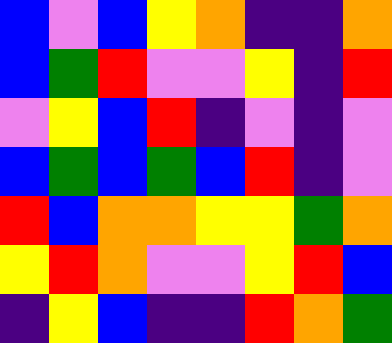[["blue", "violet", "blue", "yellow", "orange", "indigo", "indigo", "orange"], ["blue", "green", "red", "violet", "violet", "yellow", "indigo", "red"], ["violet", "yellow", "blue", "red", "indigo", "violet", "indigo", "violet"], ["blue", "green", "blue", "green", "blue", "red", "indigo", "violet"], ["red", "blue", "orange", "orange", "yellow", "yellow", "green", "orange"], ["yellow", "red", "orange", "violet", "violet", "yellow", "red", "blue"], ["indigo", "yellow", "blue", "indigo", "indigo", "red", "orange", "green"]]